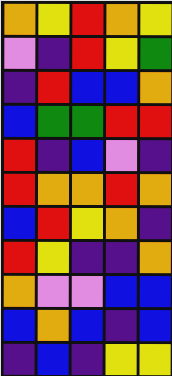[["orange", "yellow", "red", "orange", "yellow"], ["violet", "indigo", "red", "yellow", "green"], ["indigo", "red", "blue", "blue", "orange"], ["blue", "green", "green", "red", "red"], ["red", "indigo", "blue", "violet", "indigo"], ["red", "orange", "orange", "red", "orange"], ["blue", "red", "yellow", "orange", "indigo"], ["red", "yellow", "indigo", "indigo", "orange"], ["orange", "violet", "violet", "blue", "blue"], ["blue", "orange", "blue", "indigo", "blue"], ["indigo", "blue", "indigo", "yellow", "yellow"]]